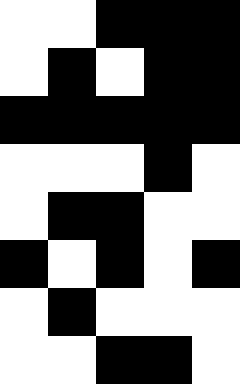[["white", "white", "black", "black", "black"], ["white", "black", "white", "black", "black"], ["black", "black", "black", "black", "black"], ["white", "white", "white", "black", "white"], ["white", "black", "black", "white", "white"], ["black", "white", "black", "white", "black"], ["white", "black", "white", "white", "white"], ["white", "white", "black", "black", "white"]]